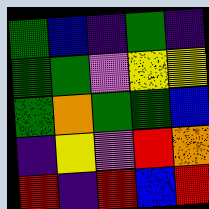[["green", "blue", "indigo", "green", "indigo"], ["green", "green", "violet", "yellow", "yellow"], ["green", "orange", "green", "green", "blue"], ["indigo", "yellow", "violet", "red", "orange"], ["red", "indigo", "red", "blue", "red"]]